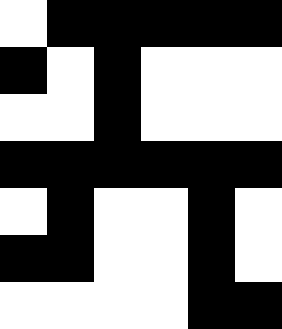[["white", "black", "black", "black", "black", "black"], ["black", "white", "black", "white", "white", "white"], ["white", "white", "black", "white", "white", "white"], ["black", "black", "black", "black", "black", "black"], ["white", "black", "white", "white", "black", "white"], ["black", "black", "white", "white", "black", "white"], ["white", "white", "white", "white", "black", "black"]]